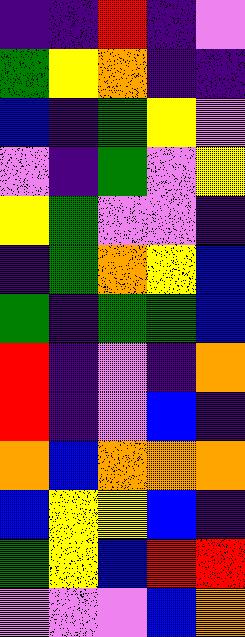[["indigo", "indigo", "red", "indigo", "violet"], ["green", "yellow", "orange", "indigo", "indigo"], ["blue", "indigo", "green", "yellow", "violet"], ["violet", "indigo", "green", "violet", "yellow"], ["yellow", "green", "violet", "violet", "indigo"], ["indigo", "green", "orange", "yellow", "blue"], ["green", "indigo", "green", "green", "blue"], ["red", "indigo", "violet", "indigo", "orange"], ["red", "indigo", "violet", "blue", "indigo"], ["orange", "blue", "orange", "orange", "orange"], ["blue", "yellow", "yellow", "blue", "indigo"], ["green", "yellow", "blue", "red", "red"], ["violet", "violet", "violet", "blue", "orange"]]